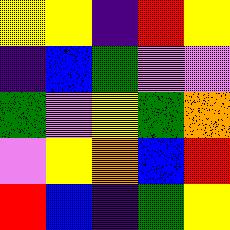[["yellow", "yellow", "indigo", "red", "yellow"], ["indigo", "blue", "green", "violet", "violet"], ["green", "violet", "yellow", "green", "orange"], ["violet", "yellow", "orange", "blue", "red"], ["red", "blue", "indigo", "green", "yellow"]]